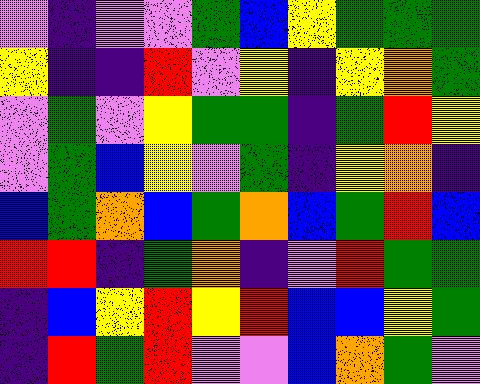[["violet", "indigo", "violet", "violet", "green", "blue", "yellow", "green", "green", "green"], ["yellow", "indigo", "indigo", "red", "violet", "yellow", "indigo", "yellow", "orange", "green"], ["violet", "green", "violet", "yellow", "green", "green", "indigo", "green", "red", "yellow"], ["violet", "green", "blue", "yellow", "violet", "green", "indigo", "yellow", "orange", "indigo"], ["blue", "green", "orange", "blue", "green", "orange", "blue", "green", "red", "blue"], ["red", "red", "indigo", "green", "orange", "indigo", "violet", "red", "green", "green"], ["indigo", "blue", "yellow", "red", "yellow", "red", "blue", "blue", "yellow", "green"], ["indigo", "red", "green", "red", "violet", "violet", "blue", "orange", "green", "violet"]]